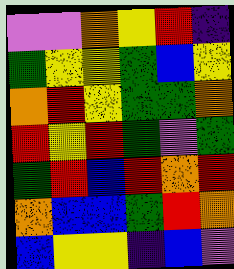[["violet", "violet", "orange", "yellow", "red", "indigo"], ["green", "yellow", "yellow", "green", "blue", "yellow"], ["orange", "red", "yellow", "green", "green", "orange"], ["red", "yellow", "red", "green", "violet", "green"], ["green", "red", "blue", "red", "orange", "red"], ["orange", "blue", "blue", "green", "red", "orange"], ["blue", "yellow", "yellow", "indigo", "blue", "violet"]]